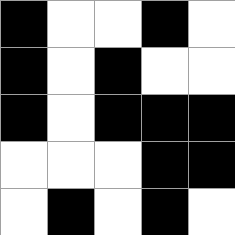[["black", "white", "white", "black", "white"], ["black", "white", "black", "white", "white"], ["black", "white", "black", "black", "black"], ["white", "white", "white", "black", "black"], ["white", "black", "white", "black", "white"]]